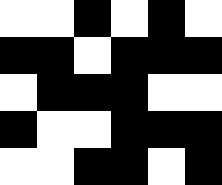[["white", "white", "black", "white", "black", "white"], ["black", "black", "white", "black", "black", "black"], ["white", "black", "black", "black", "white", "white"], ["black", "white", "white", "black", "black", "black"], ["white", "white", "black", "black", "white", "black"]]